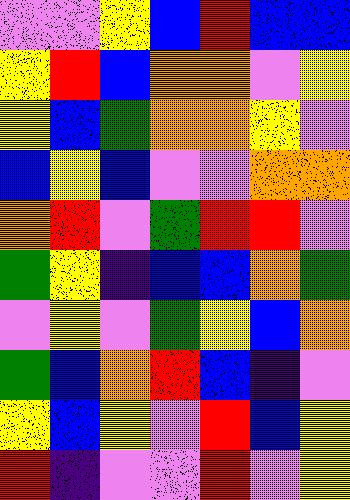[["violet", "violet", "yellow", "blue", "red", "blue", "blue"], ["yellow", "red", "blue", "orange", "orange", "violet", "yellow"], ["yellow", "blue", "green", "orange", "orange", "yellow", "violet"], ["blue", "yellow", "blue", "violet", "violet", "orange", "orange"], ["orange", "red", "violet", "green", "red", "red", "violet"], ["green", "yellow", "indigo", "blue", "blue", "orange", "green"], ["violet", "yellow", "violet", "green", "yellow", "blue", "orange"], ["green", "blue", "orange", "red", "blue", "indigo", "violet"], ["yellow", "blue", "yellow", "violet", "red", "blue", "yellow"], ["red", "indigo", "violet", "violet", "red", "violet", "yellow"]]